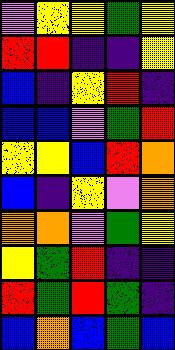[["violet", "yellow", "yellow", "green", "yellow"], ["red", "red", "indigo", "indigo", "yellow"], ["blue", "indigo", "yellow", "red", "indigo"], ["blue", "blue", "violet", "green", "red"], ["yellow", "yellow", "blue", "red", "orange"], ["blue", "indigo", "yellow", "violet", "orange"], ["orange", "orange", "violet", "green", "yellow"], ["yellow", "green", "red", "indigo", "indigo"], ["red", "green", "red", "green", "indigo"], ["blue", "orange", "blue", "green", "blue"]]